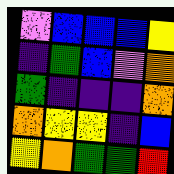[["violet", "blue", "blue", "blue", "yellow"], ["indigo", "green", "blue", "violet", "orange"], ["green", "indigo", "indigo", "indigo", "orange"], ["orange", "yellow", "yellow", "indigo", "blue"], ["yellow", "orange", "green", "green", "red"]]